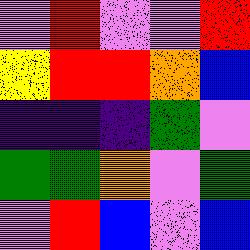[["violet", "red", "violet", "violet", "red"], ["yellow", "red", "red", "orange", "blue"], ["indigo", "indigo", "indigo", "green", "violet"], ["green", "green", "orange", "violet", "green"], ["violet", "red", "blue", "violet", "blue"]]